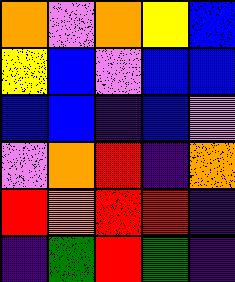[["orange", "violet", "orange", "yellow", "blue"], ["yellow", "blue", "violet", "blue", "blue"], ["blue", "blue", "indigo", "blue", "violet"], ["violet", "orange", "red", "indigo", "orange"], ["red", "orange", "red", "red", "indigo"], ["indigo", "green", "red", "green", "indigo"]]